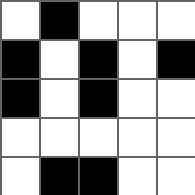[["white", "black", "white", "white", "white"], ["black", "white", "black", "white", "black"], ["black", "white", "black", "white", "white"], ["white", "white", "white", "white", "white"], ["white", "black", "black", "white", "white"]]